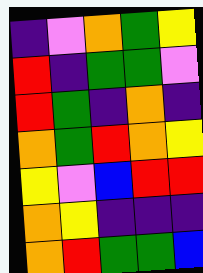[["indigo", "violet", "orange", "green", "yellow"], ["red", "indigo", "green", "green", "violet"], ["red", "green", "indigo", "orange", "indigo"], ["orange", "green", "red", "orange", "yellow"], ["yellow", "violet", "blue", "red", "red"], ["orange", "yellow", "indigo", "indigo", "indigo"], ["orange", "red", "green", "green", "blue"]]